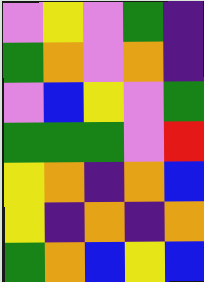[["violet", "yellow", "violet", "green", "indigo"], ["green", "orange", "violet", "orange", "indigo"], ["violet", "blue", "yellow", "violet", "green"], ["green", "green", "green", "violet", "red"], ["yellow", "orange", "indigo", "orange", "blue"], ["yellow", "indigo", "orange", "indigo", "orange"], ["green", "orange", "blue", "yellow", "blue"]]